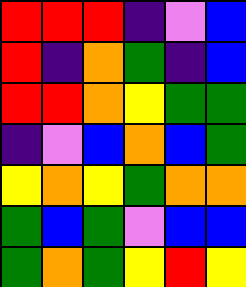[["red", "red", "red", "indigo", "violet", "blue"], ["red", "indigo", "orange", "green", "indigo", "blue"], ["red", "red", "orange", "yellow", "green", "green"], ["indigo", "violet", "blue", "orange", "blue", "green"], ["yellow", "orange", "yellow", "green", "orange", "orange"], ["green", "blue", "green", "violet", "blue", "blue"], ["green", "orange", "green", "yellow", "red", "yellow"]]